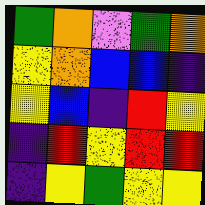[["green", "orange", "violet", "green", "orange"], ["yellow", "orange", "blue", "blue", "indigo"], ["yellow", "blue", "indigo", "red", "yellow"], ["indigo", "red", "yellow", "red", "red"], ["indigo", "yellow", "green", "yellow", "yellow"]]